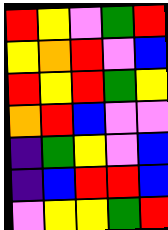[["red", "yellow", "violet", "green", "red"], ["yellow", "orange", "red", "violet", "blue"], ["red", "yellow", "red", "green", "yellow"], ["orange", "red", "blue", "violet", "violet"], ["indigo", "green", "yellow", "violet", "blue"], ["indigo", "blue", "red", "red", "blue"], ["violet", "yellow", "yellow", "green", "red"]]